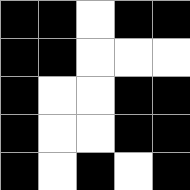[["black", "black", "white", "black", "black"], ["black", "black", "white", "white", "white"], ["black", "white", "white", "black", "black"], ["black", "white", "white", "black", "black"], ["black", "white", "black", "white", "black"]]